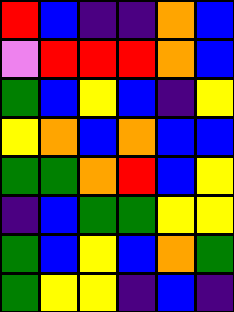[["red", "blue", "indigo", "indigo", "orange", "blue"], ["violet", "red", "red", "red", "orange", "blue"], ["green", "blue", "yellow", "blue", "indigo", "yellow"], ["yellow", "orange", "blue", "orange", "blue", "blue"], ["green", "green", "orange", "red", "blue", "yellow"], ["indigo", "blue", "green", "green", "yellow", "yellow"], ["green", "blue", "yellow", "blue", "orange", "green"], ["green", "yellow", "yellow", "indigo", "blue", "indigo"]]